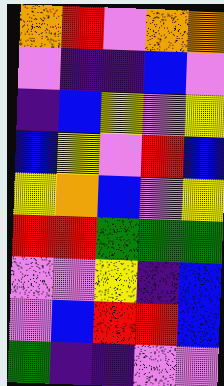[["orange", "red", "violet", "orange", "orange"], ["violet", "indigo", "indigo", "blue", "violet"], ["indigo", "blue", "yellow", "violet", "yellow"], ["blue", "yellow", "violet", "red", "blue"], ["yellow", "orange", "blue", "violet", "yellow"], ["red", "red", "green", "green", "green"], ["violet", "violet", "yellow", "indigo", "blue"], ["violet", "blue", "red", "red", "blue"], ["green", "indigo", "indigo", "violet", "violet"]]